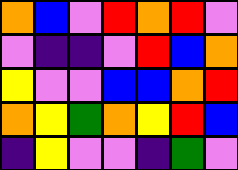[["orange", "blue", "violet", "red", "orange", "red", "violet"], ["violet", "indigo", "indigo", "violet", "red", "blue", "orange"], ["yellow", "violet", "violet", "blue", "blue", "orange", "red"], ["orange", "yellow", "green", "orange", "yellow", "red", "blue"], ["indigo", "yellow", "violet", "violet", "indigo", "green", "violet"]]